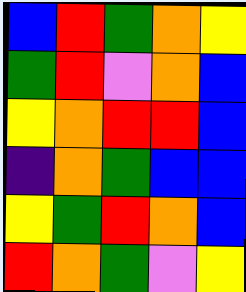[["blue", "red", "green", "orange", "yellow"], ["green", "red", "violet", "orange", "blue"], ["yellow", "orange", "red", "red", "blue"], ["indigo", "orange", "green", "blue", "blue"], ["yellow", "green", "red", "orange", "blue"], ["red", "orange", "green", "violet", "yellow"]]